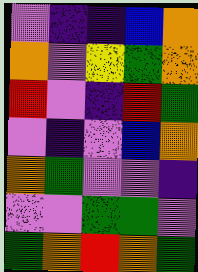[["violet", "indigo", "indigo", "blue", "orange"], ["orange", "violet", "yellow", "green", "orange"], ["red", "violet", "indigo", "red", "green"], ["violet", "indigo", "violet", "blue", "orange"], ["orange", "green", "violet", "violet", "indigo"], ["violet", "violet", "green", "green", "violet"], ["green", "orange", "red", "orange", "green"]]